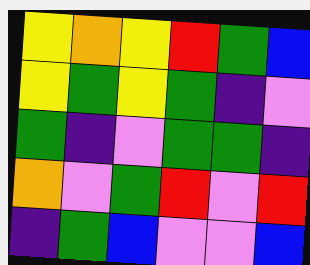[["yellow", "orange", "yellow", "red", "green", "blue"], ["yellow", "green", "yellow", "green", "indigo", "violet"], ["green", "indigo", "violet", "green", "green", "indigo"], ["orange", "violet", "green", "red", "violet", "red"], ["indigo", "green", "blue", "violet", "violet", "blue"]]